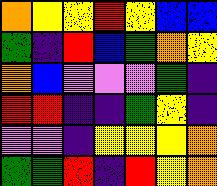[["orange", "yellow", "yellow", "red", "yellow", "blue", "blue"], ["green", "indigo", "red", "blue", "green", "orange", "yellow"], ["orange", "blue", "violet", "violet", "violet", "green", "indigo"], ["red", "red", "indigo", "indigo", "green", "yellow", "indigo"], ["violet", "violet", "indigo", "yellow", "yellow", "yellow", "orange"], ["green", "green", "red", "indigo", "red", "yellow", "orange"]]